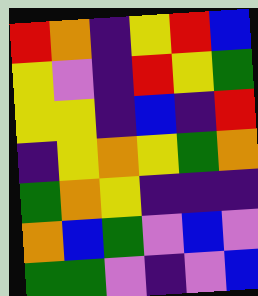[["red", "orange", "indigo", "yellow", "red", "blue"], ["yellow", "violet", "indigo", "red", "yellow", "green"], ["yellow", "yellow", "indigo", "blue", "indigo", "red"], ["indigo", "yellow", "orange", "yellow", "green", "orange"], ["green", "orange", "yellow", "indigo", "indigo", "indigo"], ["orange", "blue", "green", "violet", "blue", "violet"], ["green", "green", "violet", "indigo", "violet", "blue"]]